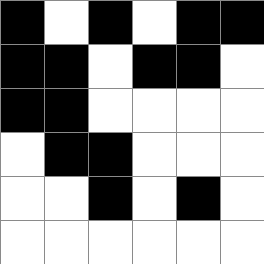[["black", "white", "black", "white", "black", "black"], ["black", "black", "white", "black", "black", "white"], ["black", "black", "white", "white", "white", "white"], ["white", "black", "black", "white", "white", "white"], ["white", "white", "black", "white", "black", "white"], ["white", "white", "white", "white", "white", "white"]]